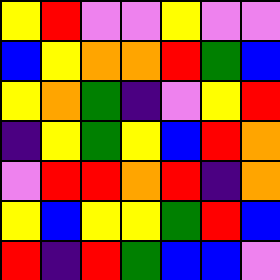[["yellow", "red", "violet", "violet", "yellow", "violet", "violet"], ["blue", "yellow", "orange", "orange", "red", "green", "blue"], ["yellow", "orange", "green", "indigo", "violet", "yellow", "red"], ["indigo", "yellow", "green", "yellow", "blue", "red", "orange"], ["violet", "red", "red", "orange", "red", "indigo", "orange"], ["yellow", "blue", "yellow", "yellow", "green", "red", "blue"], ["red", "indigo", "red", "green", "blue", "blue", "violet"]]